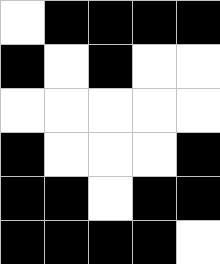[["white", "black", "black", "black", "black"], ["black", "white", "black", "white", "white"], ["white", "white", "white", "white", "white"], ["black", "white", "white", "white", "black"], ["black", "black", "white", "black", "black"], ["black", "black", "black", "black", "white"]]